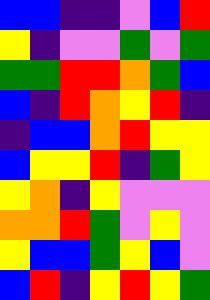[["blue", "blue", "indigo", "indigo", "violet", "blue", "red"], ["yellow", "indigo", "violet", "violet", "green", "violet", "green"], ["green", "green", "red", "red", "orange", "green", "blue"], ["blue", "indigo", "red", "orange", "yellow", "red", "indigo"], ["indigo", "blue", "blue", "orange", "red", "yellow", "yellow"], ["blue", "yellow", "yellow", "red", "indigo", "green", "yellow"], ["yellow", "orange", "indigo", "yellow", "violet", "violet", "violet"], ["orange", "orange", "red", "green", "violet", "yellow", "violet"], ["yellow", "blue", "blue", "green", "yellow", "blue", "violet"], ["blue", "red", "indigo", "yellow", "red", "yellow", "green"]]